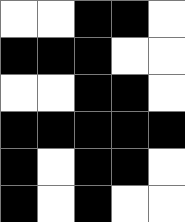[["white", "white", "black", "black", "white"], ["black", "black", "black", "white", "white"], ["white", "white", "black", "black", "white"], ["black", "black", "black", "black", "black"], ["black", "white", "black", "black", "white"], ["black", "white", "black", "white", "white"]]